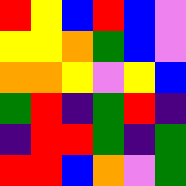[["red", "yellow", "blue", "red", "blue", "violet"], ["yellow", "yellow", "orange", "green", "blue", "violet"], ["orange", "orange", "yellow", "violet", "yellow", "blue"], ["green", "red", "indigo", "green", "red", "indigo"], ["indigo", "red", "red", "green", "indigo", "green"], ["red", "red", "blue", "orange", "violet", "green"]]